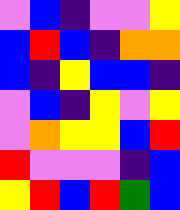[["violet", "blue", "indigo", "violet", "violet", "yellow"], ["blue", "red", "blue", "indigo", "orange", "orange"], ["blue", "indigo", "yellow", "blue", "blue", "indigo"], ["violet", "blue", "indigo", "yellow", "violet", "yellow"], ["violet", "orange", "yellow", "yellow", "blue", "red"], ["red", "violet", "violet", "violet", "indigo", "blue"], ["yellow", "red", "blue", "red", "green", "blue"]]